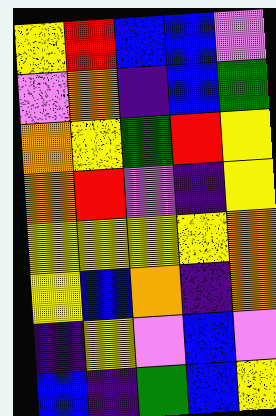[["yellow", "red", "blue", "blue", "violet"], ["violet", "orange", "indigo", "blue", "green"], ["orange", "yellow", "green", "red", "yellow"], ["orange", "red", "violet", "indigo", "yellow"], ["yellow", "yellow", "yellow", "yellow", "orange"], ["yellow", "blue", "orange", "indigo", "orange"], ["indigo", "yellow", "violet", "blue", "violet"], ["blue", "indigo", "green", "blue", "yellow"]]